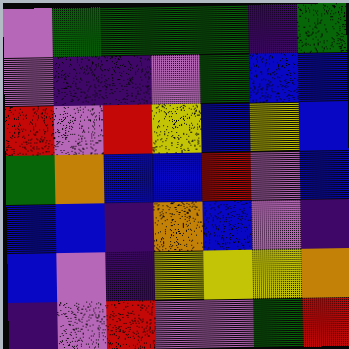[["violet", "green", "green", "green", "green", "indigo", "green"], ["violet", "indigo", "indigo", "violet", "green", "blue", "blue"], ["red", "violet", "red", "yellow", "blue", "yellow", "blue"], ["green", "orange", "blue", "blue", "red", "violet", "blue"], ["blue", "blue", "indigo", "orange", "blue", "violet", "indigo"], ["blue", "violet", "indigo", "yellow", "yellow", "yellow", "orange"], ["indigo", "violet", "red", "violet", "violet", "green", "red"]]